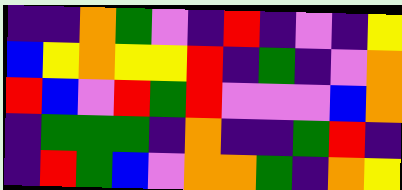[["indigo", "indigo", "orange", "green", "violet", "indigo", "red", "indigo", "violet", "indigo", "yellow"], ["blue", "yellow", "orange", "yellow", "yellow", "red", "indigo", "green", "indigo", "violet", "orange"], ["red", "blue", "violet", "red", "green", "red", "violet", "violet", "violet", "blue", "orange"], ["indigo", "green", "green", "green", "indigo", "orange", "indigo", "indigo", "green", "red", "indigo"], ["indigo", "red", "green", "blue", "violet", "orange", "orange", "green", "indigo", "orange", "yellow"]]